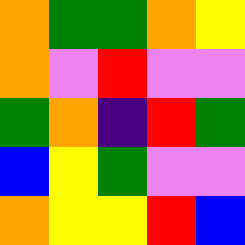[["orange", "green", "green", "orange", "yellow"], ["orange", "violet", "red", "violet", "violet"], ["green", "orange", "indigo", "red", "green"], ["blue", "yellow", "green", "violet", "violet"], ["orange", "yellow", "yellow", "red", "blue"]]